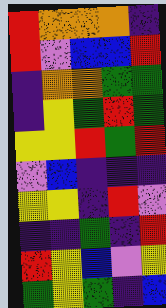[["red", "orange", "orange", "orange", "indigo"], ["red", "violet", "blue", "blue", "red"], ["indigo", "orange", "orange", "green", "green"], ["indigo", "yellow", "green", "red", "green"], ["yellow", "yellow", "red", "green", "red"], ["violet", "blue", "indigo", "indigo", "indigo"], ["yellow", "yellow", "indigo", "red", "violet"], ["indigo", "indigo", "green", "indigo", "red"], ["red", "yellow", "blue", "violet", "yellow"], ["green", "yellow", "green", "indigo", "blue"]]